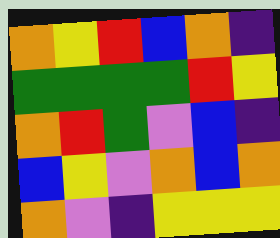[["orange", "yellow", "red", "blue", "orange", "indigo"], ["green", "green", "green", "green", "red", "yellow"], ["orange", "red", "green", "violet", "blue", "indigo"], ["blue", "yellow", "violet", "orange", "blue", "orange"], ["orange", "violet", "indigo", "yellow", "yellow", "yellow"]]